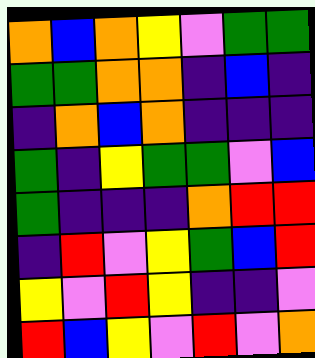[["orange", "blue", "orange", "yellow", "violet", "green", "green"], ["green", "green", "orange", "orange", "indigo", "blue", "indigo"], ["indigo", "orange", "blue", "orange", "indigo", "indigo", "indigo"], ["green", "indigo", "yellow", "green", "green", "violet", "blue"], ["green", "indigo", "indigo", "indigo", "orange", "red", "red"], ["indigo", "red", "violet", "yellow", "green", "blue", "red"], ["yellow", "violet", "red", "yellow", "indigo", "indigo", "violet"], ["red", "blue", "yellow", "violet", "red", "violet", "orange"]]